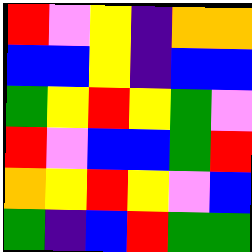[["red", "violet", "yellow", "indigo", "orange", "orange"], ["blue", "blue", "yellow", "indigo", "blue", "blue"], ["green", "yellow", "red", "yellow", "green", "violet"], ["red", "violet", "blue", "blue", "green", "red"], ["orange", "yellow", "red", "yellow", "violet", "blue"], ["green", "indigo", "blue", "red", "green", "green"]]